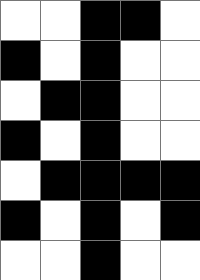[["white", "white", "black", "black", "white"], ["black", "white", "black", "white", "white"], ["white", "black", "black", "white", "white"], ["black", "white", "black", "white", "white"], ["white", "black", "black", "black", "black"], ["black", "white", "black", "white", "black"], ["white", "white", "black", "white", "white"]]